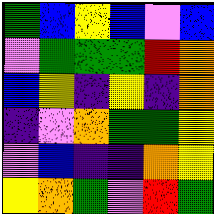[["green", "blue", "yellow", "blue", "violet", "blue"], ["violet", "green", "green", "green", "red", "orange"], ["blue", "yellow", "indigo", "yellow", "indigo", "orange"], ["indigo", "violet", "orange", "green", "green", "yellow"], ["violet", "blue", "indigo", "indigo", "orange", "yellow"], ["yellow", "orange", "green", "violet", "red", "green"]]